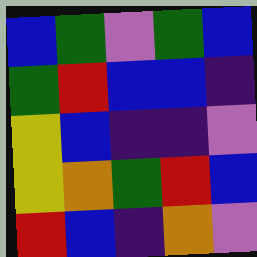[["blue", "green", "violet", "green", "blue"], ["green", "red", "blue", "blue", "indigo"], ["yellow", "blue", "indigo", "indigo", "violet"], ["yellow", "orange", "green", "red", "blue"], ["red", "blue", "indigo", "orange", "violet"]]